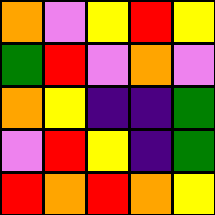[["orange", "violet", "yellow", "red", "yellow"], ["green", "red", "violet", "orange", "violet"], ["orange", "yellow", "indigo", "indigo", "green"], ["violet", "red", "yellow", "indigo", "green"], ["red", "orange", "red", "orange", "yellow"]]